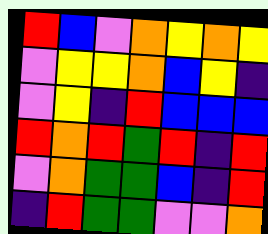[["red", "blue", "violet", "orange", "yellow", "orange", "yellow"], ["violet", "yellow", "yellow", "orange", "blue", "yellow", "indigo"], ["violet", "yellow", "indigo", "red", "blue", "blue", "blue"], ["red", "orange", "red", "green", "red", "indigo", "red"], ["violet", "orange", "green", "green", "blue", "indigo", "red"], ["indigo", "red", "green", "green", "violet", "violet", "orange"]]